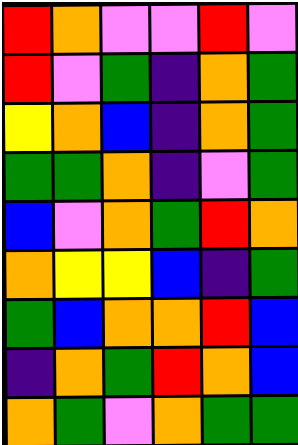[["red", "orange", "violet", "violet", "red", "violet"], ["red", "violet", "green", "indigo", "orange", "green"], ["yellow", "orange", "blue", "indigo", "orange", "green"], ["green", "green", "orange", "indigo", "violet", "green"], ["blue", "violet", "orange", "green", "red", "orange"], ["orange", "yellow", "yellow", "blue", "indigo", "green"], ["green", "blue", "orange", "orange", "red", "blue"], ["indigo", "orange", "green", "red", "orange", "blue"], ["orange", "green", "violet", "orange", "green", "green"]]